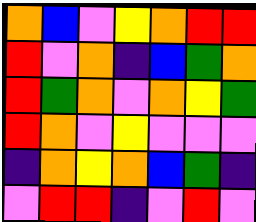[["orange", "blue", "violet", "yellow", "orange", "red", "red"], ["red", "violet", "orange", "indigo", "blue", "green", "orange"], ["red", "green", "orange", "violet", "orange", "yellow", "green"], ["red", "orange", "violet", "yellow", "violet", "violet", "violet"], ["indigo", "orange", "yellow", "orange", "blue", "green", "indigo"], ["violet", "red", "red", "indigo", "violet", "red", "violet"]]